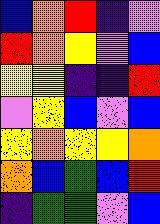[["blue", "orange", "red", "indigo", "violet"], ["red", "orange", "yellow", "violet", "blue"], ["yellow", "yellow", "indigo", "indigo", "red"], ["violet", "yellow", "blue", "violet", "blue"], ["yellow", "orange", "yellow", "yellow", "orange"], ["orange", "blue", "green", "blue", "red"], ["indigo", "green", "green", "violet", "blue"]]